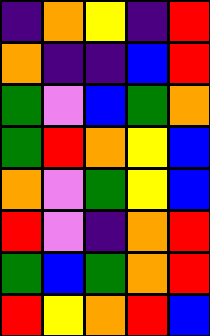[["indigo", "orange", "yellow", "indigo", "red"], ["orange", "indigo", "indigo", "blue", "red"], ["green", "violet", "blue", "green", "orange"], ["green", "red", "orange", "yellow", "blue"], ["orange", "violet", "green", "yellow", "blue"], ["red", "violet", "indigo", "orange", "red"], ["green", "blue", "green", "orange", "red"], ["red", "yellow", "orange", "red", "blue"]]